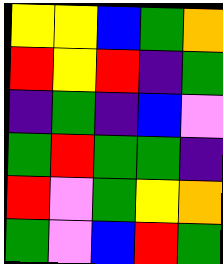[["yellow", "yellow", "blue", "green", "orange"], ["red", "yellow", "red", "indigo", "green"], ["indigo", "green", "indigo", "blue", "violet"], ["green", "red", "green", "green", "indigo"], ["red", "violet", "green", "yellow", "orange"], ["green", "violet", "blue", "red", "green"]]